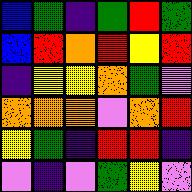[["blue", "green", "indigo", "green", "red", "green"], ["blue", "red", "orange", "red", "yellow", "red"], ["indigo", "yellow", "yellow", "orange", "green", "violet"], ["orange", "orange", "orange", "violet", "orange", "red"], ["yellow", "green", "indigo", "red", "red", "indigo"], ["violet", "indigo", "violet", "green", "yellow", "violet"]]